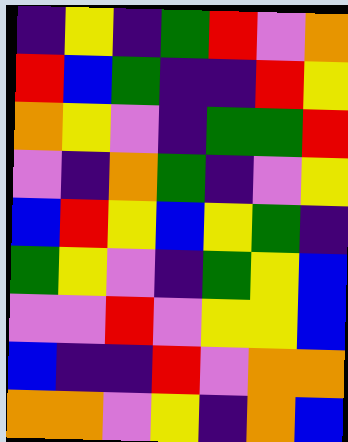[["indigo", "yellow", "indigo", "green", "red", "violet", "orange"], ["red", "blue", "green", "indigo", "indigo", "red", "yellow"], ["orange", "yellow", "violet", "indigo", "green", "green", "red"], ["violet", "indigo", "orange", "green", "indigo", "violet", "yellow"], ["blue", "red", "yellow", "blue", "yellow", "green", "indigo"], ["green", "yellow", "violet", "indigo", "green", "yellow", "blue"], ["violet", "violet", "red", "violet", "yellow", "yellow", "blue"], ["blue", "indigo", "indigo", "red", "violet", "orange", "orange"], ["orange", "orange", "violet", "yellow", "indigo", "orange", "blue"]]